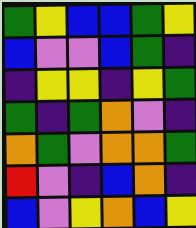[["green", "yellow", "blue", "blue", "green", "yellow"], ["blue", "violet", "violet", "blue", "green", "indigo"], ["indigo", "yellow", "yellow", "indigo", "yellow", "green"], ["green", "indigo", "green", "orange", "violet", "indigo"], ["orange", "green", "violet", "orange", "orange", "green"], ["red", "violet", "indigo", "blue", "orange", "indigo"], ["blue", "violet", "yellow", "orange", "blue", "yellow"]]